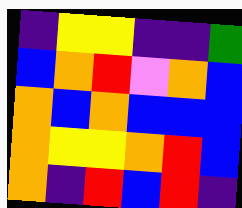[["indigo", "yellow", "yellow", "indigo", "indigo", "green"], ["blue", "orange", "red", "violet", "orange", "blue"], ["orange", "blue", "orange", "blue", "blue", "blue"], ["orange", "yellow", "yellow", "orange", "red", "blue"], ["orange", "indigo", "red", "blue", "red", "indigo"]]